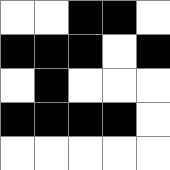[["white", "white", "black", "black", "white"], ["black", "black", "black", "white", "black"], ["white", "black", "white", "white", "white"], ["black", "black", "black", "black", "white"], ["white", "white", "white", "white", "white"]]